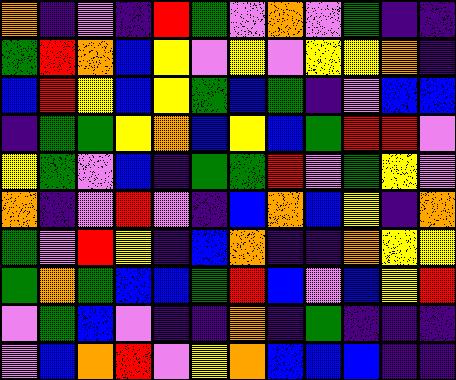[["orange", "indigo", "violet", "indigo", "red", "green", "violet", "orange", "violet", "green", "indigo", "indigo"], ["green", "red", "orange", "blue", "yellow", "violet", "yellow", "violet", "yellow", "yellow", "orange", "indigo"], ["blue", "red", "yellow", "blue", "yellow", "green", "blue", "green", "indigo", "violet", "blue", "blue"], ["indigo", "green", "green", "yellow", "orange", "blue", "yellow", "blue", "green", "red", "red", "violet"], ["yellow", "green", "violet", "blue", "indigo", "green", "green", "red", "violet", "green", "yellow", "violet"], ["orange", "indigo", "violet", "red", "violet", "indigo", "blue", "orange", "blue", "yellow", "indigo", "orange"], ["green", "violet", "red", "yellow", "indigo", "blue", "orange", "indigo", "indigo", "orange", "yellow", "yellow"], ["green", "orange", "green", "blue", "blue", "green", "red", "blue", "violet", "blue", "yellow", "red"], ["violet", "green", "blue", "violet", "indigo", "indigo", "orange", "indigo", "green", "indigo", "indigo", "indigo"], ["violet", "blue", "orange", "red", "violet", "yellow", "orange", "blue", "blue", "blue", "indigo", "indigo"]]